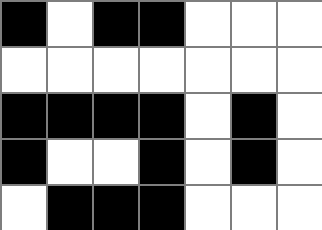[["black", "white", "black", "black", "white", "white", "white"], ["white", "white", "white", "white", "white", "white", "white"], ["black", "black", "black", "black", "white", "black", "white"], ["black", "white", "white", "black", "white", "black", "white"], ["white", "black", "black", "black", "white", "white", "white"]]